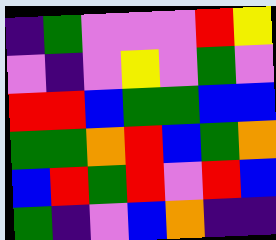[["indigo", "green", "violet", "violet", "violet", "red", "yellow"], ["violet", "indigo", "violet", "yellow", "violet", "green", "violet"], ["red", "red", "blue", "green", "green", "blue", "blue"], ["green", "green", "orange", "red", "blue", "green", "orange"], ["blue", "red", "green", "red", "violet", "red", "blue"], ["green", "indigo", "violet", "blue", "orange", "indigo", "indigo"]]